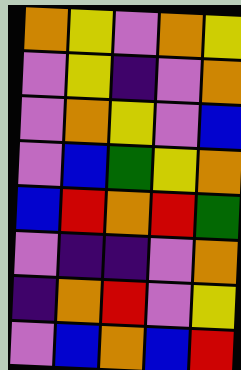[["orange", "yellow", "violet", "orange", "yellow"], ["violet", "yellow", "indigo", "violet", "orange"], ["violet", "orange", "yellow", "violet", "blue"], ["violet", "blue", "green", "yellow", "orange"], ["blue", "red", "orange", "red", "green"], ["violet", "indigo", "indigo", "violet", "orange"], ["indigo", "orange", "red", "violet", "yellow"], ["violet", "blue", "orange", "blue", "red"]]